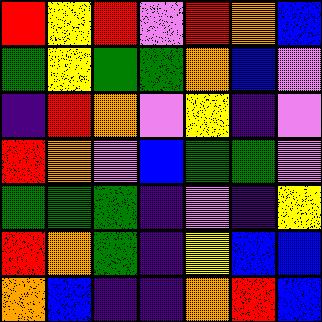[["red", "yellow", "red", "violet", "red", "orange", "blue"], ["green", "yellow", "green", "green", "orange", "blue", "violet"], ["indigo", "red", "orange", "violet", "yellow", "indigo", "violet"], ["red", "orange", "violet", "blue", "green", "green", "violet"], ["green", "green", "green", "indigo", "violet", "indigo", "yellow"], ["red", "orange", "green", "indigo", "yellow", "blue", "blue"], ["orange", "blue", "indigo", "indigo", "orange", "red", "blue"]]